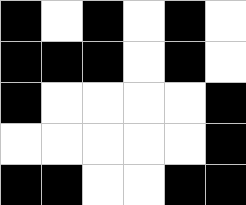[["black", "white", "black", "white", "black", "white"], ["black", "black", "black", "white", "black", "white"], ["black", "white", "white", "white", "white", "black"], ["white", "white", "white", "white", "white", "black"], ["black", "black", "white", "white", "black", "black"]]